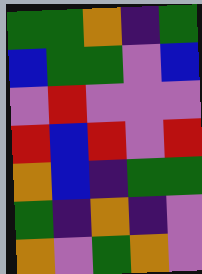[["green", "green", "orange", "indigo", "green"], ["blue", "green", "green", "violet", "blue"], ["violet", "red", "violet", "violet", "violet"], ["red", "blue", "red", "violet", "red"], ["orange", "blue", "indigo", "green", "green"], ["green", "indigo", "orange", "indigo", "violet"], ["orange", "violet", "green", "orange", "violet"]]